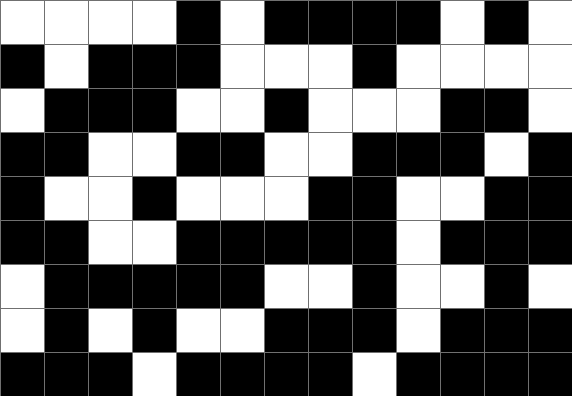[["white", "white", "white", "white", "black", "white", "black", "black", "black", "black", "white", "black", "white"], ["black", "white", "black", "black", "black", "white", "white", "white", "black", "white", "white", "white", "white"], ["white", "black", "black", "black", "white", "white", "black", "white", "white", "white", "black", "black", "white"], ["black", "black", "white", "white", "black", "black", "white", "white", "black", "black", "black", "white", "black"], ["black", "white", "white", "black", "white", "white", "white", "black", "black", "white", "white", "black", "black"], ["black", "black", "white", "white", "black", "black", "black", "black", "black", "white", "black", "black", "black"], ["white", "black", "black", "black", "black", "black", "white", "white", "black", "white", "white", "black", "white"], ["white", "black", "white", "black", "white", "white", "black", "black", "black", "white", "black", "black", "black"], ["black", "black", "black", "white", "black", "black", "black", "black", "white", "black", "black", "black", "black"]]